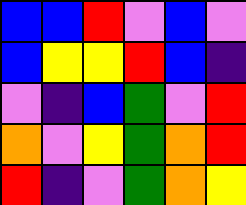[["blue", "blue", "red", "violet", "blue", "violet"], ["blue", "yellow", "yellow", "red", "blue", "indigo"], ["violet", "indigo", "blue", "green", "violet", "red"], ["orange", "violet", "yellow", "green", "orange", "red"], ["red", "indigo", "violet", "green", "orange", "yellow"]]